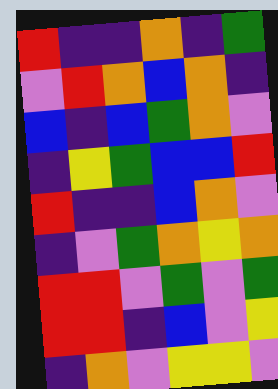[["red", "indigo", "indigo", "orange", "indigo", "green"], ["violet", "red", "orange", "blue", "orange", "indigo"], ["blue", "indigo", "blue", "green", "orange", "violet"], ["indigo", "yellow", "green", "blue", "blue", "red"], ["red", "indigo", "indigo", "blue", "orange", "violet"], ["indigo", "violet", "green", "orange", "yellow", "orange"], ["red", "red", "violet", "green", "violet", "green"], ["red", "red", "indigo", "blue", "violet", "yellow"], ["indigo", "orange", "violet", "yellow", "yellow", "violet"]]